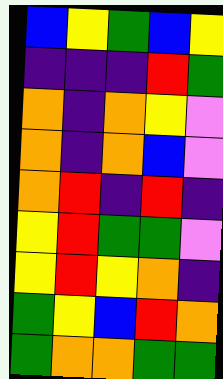[["blue", "yellow", "green", "blue", "yellow"], ["indigo", "indigo", "indigo", "red", "green"], ["orange", "indigo", "orange", "yellow", "violet"], ["orange", "indigo", "orange", "blue", "violet"], ["orange", "red", "indigo", "red", "indigo"], ["yellow", "red", "green", "green", "violet"], ["yellow", "red", "yellow", "orange", "indigo"], ["green", "yellow", "blue", "red", "orange"], ["green", "orange", "orange", "green", "green"]]